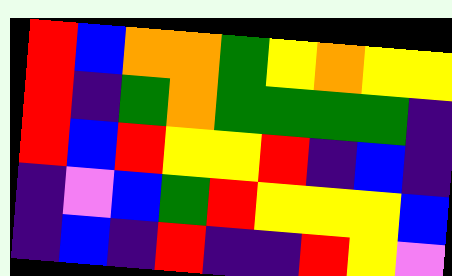[["red", "blue", "orange", "orange", "green", "yellow", "orange", "yellow", "yellow"], ["red", "indigo", "green", "orange", "green", "green", "green", "green", "indigo"], ["red", "blue", "red", "yellow", "yellow", "red", "indigo", "blue", "indigo"], ["indigo", "violet", "blue", "green", "red", "yellow", "yellow", "yellow", "blue"], ["indigo", "blue", "indigo", "red", "indigo", "indigo", "red", "yellow", "violet"]]